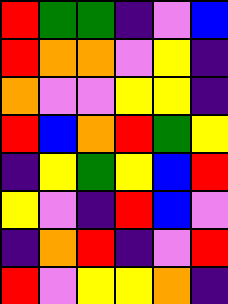[["red", "green", "green", "indigo", "violet", "blue"], ["red", "orange", "orange", "violet", "yellow", "indigo"], ["orange", "violet", "violet", "yellow", "yellow", "indigo"], ["red", "blue", "orange", "red", "green", "yellow"], ["indigo", "yellow", "green", "yellow", "blue", "red"], ["yellow", "violet", "indigo", "red", "blue", "violet"], ["indigo", "orange", "red", "indigo", "violet", "red"], ["red", "violet", "yellow", "yellow", "orange", "indigo"]]